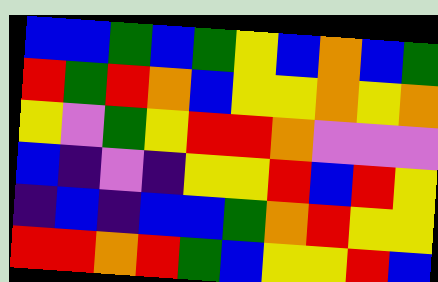[["blue", "blue", "green", "blue", "green", "yellow", "blue", "orange", "blue", "green"], ["red", "green", "red", "orange", "blue", "yellow", "yellow", "orange", "yellow", "orange"], ["yellow", "violet", "green", "yellow", "red", "red", "orange", "violet", "violet", "violet"], ["blue", "indigo", "violet", "indigo", "yellow", "yellow", "red", "blue", "red", "yellow"], ["indigo", "blue", "indigo", "blue", "blue", "green", "orange", "red", "yellow", "yellow"], ["red", "red", "orange", "red", "green", "blue", "yellow", "yellow", "red", "blue"]]